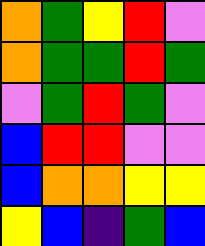[["orange", "green", "yellow", "red", "violet"], ["orange", "green", "green", "red", "green"], ["violet", "green", "red", "green", "violet"], ["blue", "red", "red", "violet", "violet"], ["blue", "orange", "orange", "yellow", "yellow"], ["yellow", "blue", "indigo", "green", "blue"]]